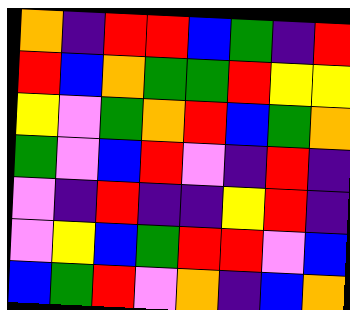[["orange", "indigo", "red", "red", "blue", "green", "indigo", "red"], ["red", "blue", "orange", "green", "green", "red", "yellow", "yellow"], ["yellow", "violet", "green", "orange", "red", "blue", "green", "orange"], ["green", "violet", "blue", "red", "violet", "indigo", "red", "indigo"], ["violet", "indigo", "red", "indigo", "indigo", "yellow", "red", "indigo"], ["violet", "yellow", "blue", "green", "red", "red", "violet", "blue"], ["blue", "green", "red", "violet", "orange", "indigo", "blue", "orange"]]